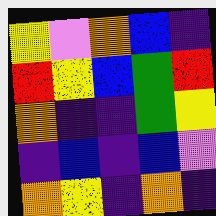[["yellow", "violet", "orange", "blue", "indigo"], ["red", "yellow", "blue", "green", "red"], ["orange", "indigo", "indigo", "green", "yellow"], ["indigo", "blue", "indigo", "blue", "violet"], ["orange", "yellow", "indigo", "orange", "indigo"]]